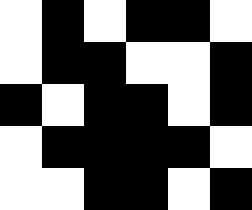[["white", "black", "white", "black", "black", "white"], ["white", "black", "black", "white", "white", "black"], ["black", "white", "black", "black", "white", "black"], ["white", "black", "black", "black", "black", "white"], ["white", "white", "black", "black", "white", "black"]]